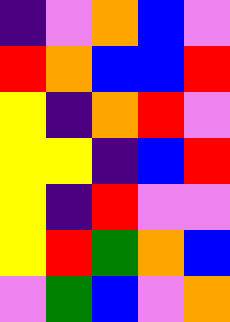[["indigo", "violet", "orange", "blue", "violet"], ["red", "orange", "blue", "blue", "red"], ["yellow", "indigo", "orange", "red", "violet"], ["yellow", "yellow", "indigo", "blue", "red"], ["yellow", "indigo", "red", "violet", "violet"], ["yellow", "red", "green", "orange", "blue"], ["violet", "green", "blue", "violet", "orange"]]